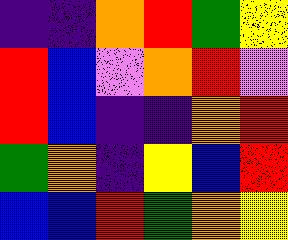[["indigo", "indigo", "orange", "red", "green", "yellow"], ["red", "blue", "violet", "orange", "red", "violet"], ["red", "blue", "indigo", "indigo", "orange", "red"], ["green", "orange", "indigo", "yellow", "blue", "red"], ["blue", "blue", "red", "green", "orange", "yellow"]]